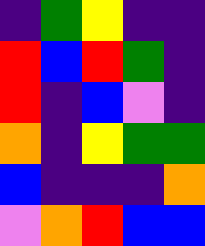[["indigo", "green", "yellow", "indigo", "indigo"], ["red", "blue", "red", "green", "indigo"], ["red", "indigo", "blue", "violet", "indigo"], ["orange", "indigo", "yellow", "green", "green"], ["blue", "indigo", "indigo", "indigo", "orange"], ["violet", "orange", "red", "blue", "blue"]]